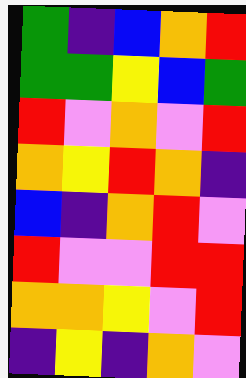[["green", "indigo", "blue", "orange", "red"], ["green", "green", "yellow", "blue", "green"], ["red", "violet", "orange", "violet", "red"], ["orange", "yellow", "red", "orange", "indigo"], ["blue", "indigo", "orange", "red", "violet"], ["red", "violet", "violet", "red", "red"], ["orange", "orange", "yellow", "violet", "red"], ["indigo", "yellow", "indigo", "orange", "violet"]]